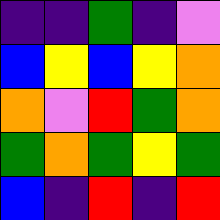[["indigo", "indigo", "green", "indigo", "violet"], ["blue", "yellow", "blue", "yellow", "orange"], ["orange", "violet", "red", "green", "orange"], ["green", "orange", "green", "yellow", "green"], ["blue", "indigo", "red", "indigo", "red"]]